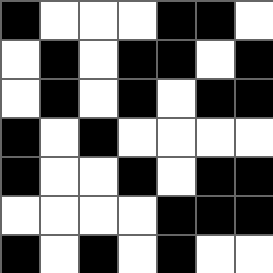[["black", "white", "white", "white", "black", "black", "white"], ["white", "black", "white", "black", "black", "white", "black"], ["white", "black", "white", "black", "white", "black", "black"], ["black", "white", "black", "white", "white", "white", "white"], ["black", "white", "white", "black", "white", "black", "black"], ["white", "white", "white", "white", "black", "black", "black"], ["black", "white", "black", "white", "black", "white", "white"]]